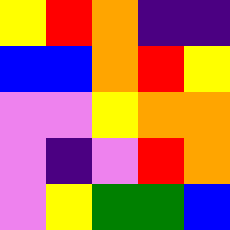[["yellow", "red", "orange", "indigo", "indigo"], ["blue", "blue", "orange", "red", "yellow"], ["violet", "violet", "yellow", "orange", "orange"], ["violet", "indigo", "violet", "red", "orange"], ["violet", "yellow", "green", "green", "blue"]]